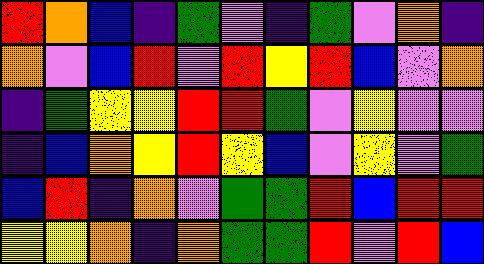[["red", "orange", "blue", "indigo", "green", "violet", "indigo", "green", "violet", "orange", "indigo"], ["orange", "violet", "blue", "red", "violet", "red", "yellow", "red", "blue", "violet", "orange"], ["indigo", "green", "yellow", "yellow", "red", "red", "green", "violet", "yellow", "violet", "violet"], ["indigo", "blue", "orange", "yellow", "red", "yellow", "blue", "violet", "yellow", "violet", "green"], ["blue", "red", "indigo", "orange", "violet", "green", "green", "red", "blue", "red", "red"], ["yellow", "yellow", "orange", "indigo", "orange", "green", "green", "red", "violet", "red", "blue"]]